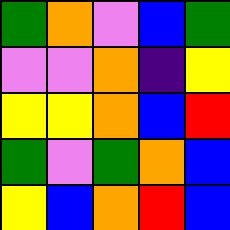[["green", "orange", "violet", "blue", "green"], ["violet", "violet", "orange", "indigo", "yellow"], ["yellow", "yellow", "orange", "blue", "red"], ["green", "violet", "green", "orange", "blue"], ["yellow", "blue", "orange", "red", "blue"]]